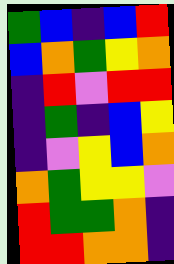[["green", "blue", "indigo", "blue", "red"], ["blue", "orange", "green", "yellow", "orange"], ["indigo", "red", "violet", "red", "red"], ["indigo", "green", "indigo", "blue", "yellow"], ["indigo", "violet", "yellow", "blue", "orange"], ["orange", "green", "yellow", "yellow", "violet"], ["red", "green", "green", "orange", "indigo"], ["red", "red", "orange", "orange", "indigo"]]